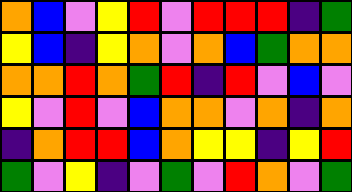[["orange", "blue", "violet", "yellow", "red", "violet", "red", "red", "red", "indigo", "green"], ["yellow", "blue", "indigo", "yellow", "orange", "violet", "orange", "blue", "green", "orange", "orange"], ["orange", "orange", "red", "orange", "green", "red", "indigo", "red", "violet", "blue", "violet"], ["yellow", "violet", "red", "violet", "blue", "orange", "orange", "violet", "orange", "indigo", "orange"], ["indigo", "orange", "red", "red", "blue", "orange", "yellow", "yellow", "indigo", "yellow", "red"], ["green", "violet", "yellow", "indigo", "violet", "green", "violet", "red", "orange", "violet", "green"]]